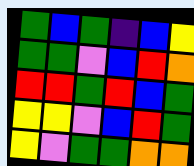[["green", "blue", "green", "indigo", "blue", "yellow"], ["green", "green", "violet", "blue", "red", "orange"], ["red", "red", "green", "red", "blue", "green"], ["yellow", "yellow", "violet", "blue", "red", "green"], ["yellow", "violet", "green", "green", "orange", "orange"]]